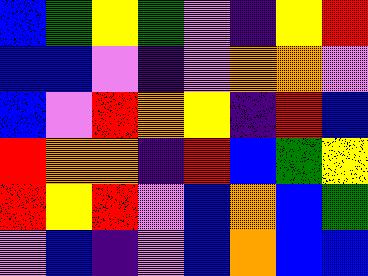[["blue", "green", "yellow", "green", "violet", "indigo", "yellow", "red"], ["blue", "blue", "violet", "indigo", "violet", "orange", "orange", "violet"], ["blue", "violet", "red", "orange", "yellow", "indigo", "red", "blue"], ["red", "orange", "orange", "indigo", "red", "blue", "green", "yellow"], ["red", "yellow", "red", "violet", "blue", "orange", "blue", "green"], ["violet", "blue", "indigo", "violet", "blue", "orange", "blue", "blue"]]